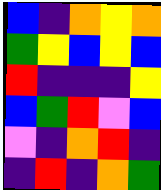[["blue", "indigo", "orange", "yellow", "orange"], ["green", "yellow", "blue", "yellow", "blue"], ["red", "indigo", "indigo", "indigo", "yellow"], ["blue", "green", "red", "violet", "blue"], ["violet", "indigo", "orange", "red", "indigo"], ["indigo", "red", "indigo", "orange", "green"]]